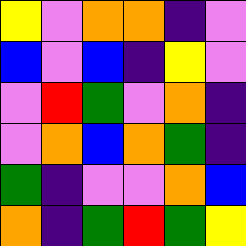[["yellow", "violet", "orange", "orange", "indigo", "violet"], ["blue", "violet", "blue", "indigo", "yellow", "violet"], ["violet", "red", "green", "violet", "orange", "indigo"], ["violet", "orange", "blue", "orange", "green", "indigo"], ["green", "indigo", "violet", "violet", "orange", "blue"], ["orange", "indigo", "green", "red", "green", "yellow"]]